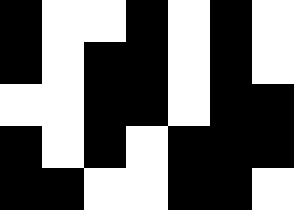[["black", "white", "white", "black", "white", "black", "white"], ["black", "white", "black", "black", "white", "black", "white"], ["white", "white", "black", "black", "white", "black", "black"], ["black", "white", "black", "white", "black", "black", "black"], ["black", "black", "white", "white", "black", "black", "white"]]